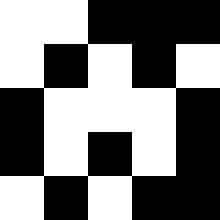[["white", "white", "black", "black", "black"], ["white", "black", "white", "black", "white"], ["black", "white", "white", "white", "black"], ["black", "white", "black", "white", "black"], ["white", "black", "white", "black", "black"]]